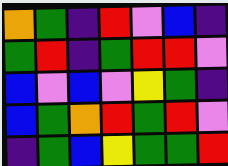[["orange", "green", "indigo", "red", "violet", "blue", "indigo"], ["green", "red", "indigo", "green", "red", "red", "violet"], ["blue", "violet", "blue", "violet", "yellow", "green", "indigo"], ["blue", "green", "orange", "red", "green", "red", "violet"], ["indigo", "green", "blue", "yellow", "green", "green", "red"]]